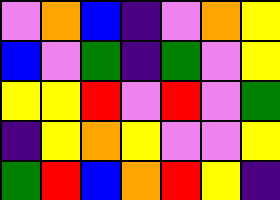[["violet", "orange", "blue", "indigo", "violet", "orange", "yellow"], ["blue", "violet", "green", "indigo", "green", "violet", "yellow"], ["yellow", "yellow", "red", "violet", "red", "violet", "green"], ["indigo", "yellow", "orange", "yellow", "violet", "violet", "yellow"], ["green", "red", "blue", "orange", "red", "yellow", "indigo"]]